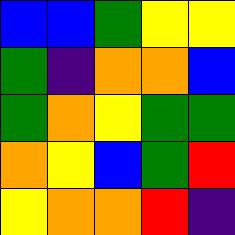[["blue", "blue", "green", "yellow", "yellow"], ["green", "indigo", "orange", "orange", "blue"], ["green", "orange", "yellow", "green", "green"], ["orange", "yellow", "blue", "green", "red"], ["yellow", "orange", "orange", "red", "indigo"]]